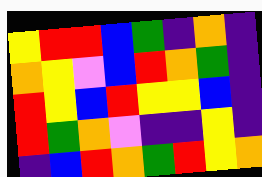[["yellow", "red", "red", "blue", "green", "indigo", "orange", "indigo"], ["orange", "yellow", "violet", "blue", "red", "orange", "green", "indigo"], ["red", "yellow", "blue", "red", "yellow", "yellow", "blue", "indigo"], ["red", "green", "orange", "violet", "indigo", "indigo", "yellow", "indigo"], ["indigo", "blue", "red", "orange", "green", "red", "yellow", "orange"]]